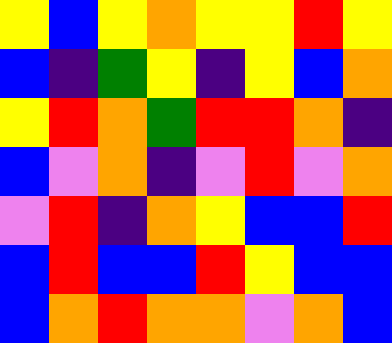[["yellow", "blue", "yellow", "orange", "yellow", "yellow", "red", "yellow"], ["blue", "indigo", "green", "yellow", "indigo", "yellow", "blue", "orange"], ["yellow", "red", "orange", "green", "red", "red", "orange", "indigo"], ["blue", "violet", "orange", "indigo", "violet", "red", "violet", "orange"], ["violet", "red", "indigo", "orange", "yellow", "blue", "blue", "red"], ["blue", "red", "blue", "blue", "red", "yellow", "blue", "blue"], ["blue", "orange", "red", "orange", "orange", "violet", "orange", "blue"]]